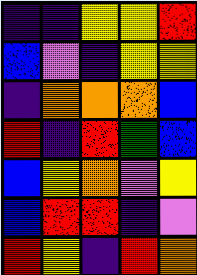[["indigo", "indigo", "yellow", "yellow", "red"], ["blue", "violet", "indigo", "yellow", "yellow"], ["indigo", "orange", "orange", "orange", "blue"], ["red", "indigo", "red", "green", "blue"], ["blue", "yellow", "orange", "violet", "yellow"], ["blue", "red", "red", "indigo", "violet"], ["red", "yellow", "indigo", "red", "orange"]]